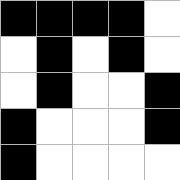[["black", "black", "black", "black", "white"], ["white", "black", "white", "black", "white"], ["white", "black", "white", "white", "black"], ["black", "white", "white", "white", "black"], ["black", "white", "white", "white", "white"]]